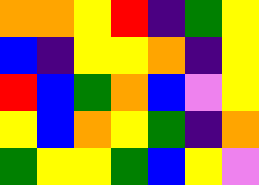[["orange", "orange", "yellow", "red", "indigo", "green", "yellow"], ["blue", "indigo", "yellow", "yellow", "orange", "indigo", "yellow"], ["red", "blue", "green", "orange", "blue", "violet", "yellow"], ["yellow", "blue", "orange", "yellow", "green", "indigo", "orange"], ["green", "yellow", "yellow", "green", "blue", "yellow", "violet"]]